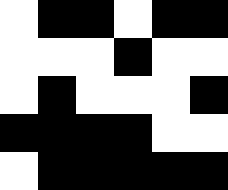[["white", "black", "black", "white", "black", "black"], ["white", "white", "white", "black", "white", "white"], ["white", "black", "white", "white", "white", "black"], ["black", "black", "black", "black", "white", "white"], ["white", "black", "black", "black", "black", "black"]]